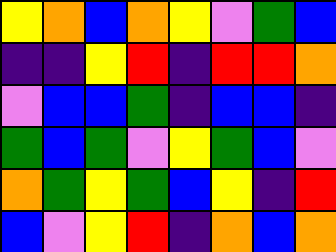[["yellow", "orange", "blue", "orange", "yellow", "violet", "green", "blue"], ["indigo", "indigo", "yellow", "red", "indigo", "red", "red", "orange"], ["violet", "blue", "blue", "green", "indigo", "blue", "blue", "indigo"], ["green", "blue", "green", "violet", "yellow", "green", "blue", "violet"], ["orange", "green", "yellow", "green", "blue", "yellow", "indigo", "red"], ["blue", "violet", "yellow", "red", "indigo", "orange", "blue", "orange"]]